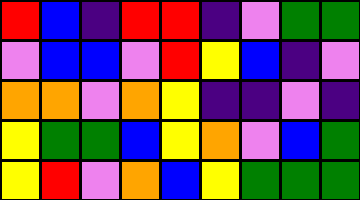[["red", "blue", "indigo", "red", "red", "indigo", "violet", "green", "green"], ["violet", "blue", "blue", "violet", "red", "yellow", "blue", "indigo", "violet"], ["orange", "orange", "violet", "orange", "yellow", "indigo", "indigo", "violet", "indigo"], ["yellow", "green", "green", "blue", "yellow", "orange", "violet", "blue", "green"], ["yellow", "red", "violet", "orange", "blue", "yellow", "green", "green", "green"]]